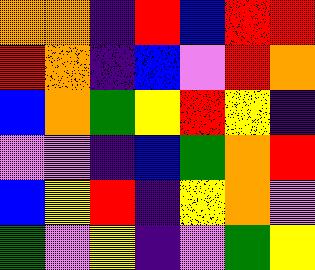[["orange", "orange", "indigo", "red", "blue", "red", "red"], ["red", "orange", "indigo", "blue", "violet", "red", "orange"], ["blue", "orange", "green", "yellow", "red", "yellow", "indigo"], ["violet", "violet", "indigo", "blue", "green", "orange", "red"], ["blue", "yellow", "red", "indigo", "yellow", "orange", "violet"], ["green", "violet", "yellow", "indigo", "violet", "green", "yellow"]]